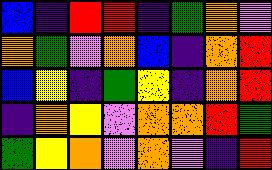[["blue", "indigo", "red", "red", "indigo", "green", "orange", "violet"], ["orange", "green", "violet", "orange", "blue", "indigo", "orange", "red"], ["blue", "yellow", "indigo", "green", "yellow", "indigo", "orange", "red"], ["indigo", "orange", "yellow", "violet", "orange", "orange", "red", "green"], ["green", "yellow", "orange", "violet", "orange", "violet", "indigo", "red"]]